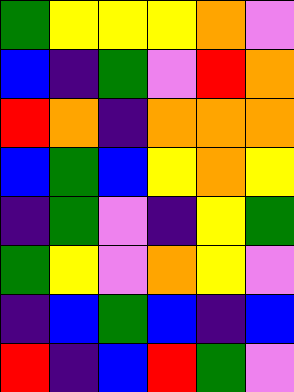[["green", "yellow", "yellow", "yellow", "orange", "violet"], ["blue", "indigo", "green", "violet", "red", "orange"], ["red", "orange", "indigo", "orange", "orange", "orange"], ["blue", "green", "blue", "yellow", "orange", "yellow"], ["indigo", "green", "violet", "indigo", "yellow", "green"], ["green", "yellow", "violet", "orange", "yellow", "violet"], ["indigo", "blue", "green", "blue", "indigo", "blue"], ["red", "indigo", "blue", "red", "green", "violet"]]